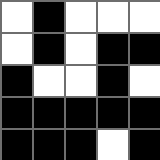[["white", "black", "white", "white", "white"], ["white", "black", "white", "black", "black"], ["black", "white", "white", "black", "white"], ["black", "black", "black", "black", "black"], ["black", "black", "black", "white", "black"]]